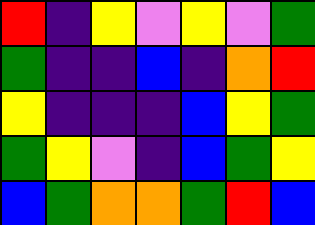[["red", "indigo", "yellow", "violet", "yellow", "violet", "green"], ["green", "indigo", "indigo", "blue", "indigo", "orange", "red"], ["yellow", "indigo", "indigo", "indigo", "blue", "yellow", "green"], ["green", "yellow", "violet", "indigo", "blue", "green", "yellow"], ["blue", "green", "orange", "orange", "green", "red", "blue"]]